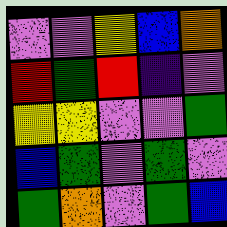[["violet", "violet", "yellow", "blue", "orange"], ["red", "green", "red", "indigo", "violet"], ["yellow", "yellow", "violet", "violet", "green"], ["blue", "green", "violet", "green", "violet"], ["green", "orange", "violet", "green", "blue"]]